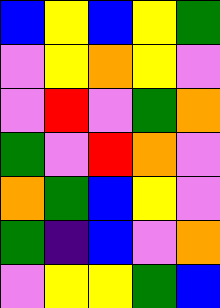[["blue", "yellow", "blue", "yellow", "green"], ["violet", "yellow", "orange", "yellow", "violet"], ["violet", "red", "violet", "green", "orange"], ["green", "violet", "red", "orange", "violet"], ["orange", "green", "blue", "yellow", "violet"], ["green", "indigo", "blue", "violet", "orange"], ["violet", "yellow", "yellow", "green", "blue"]]